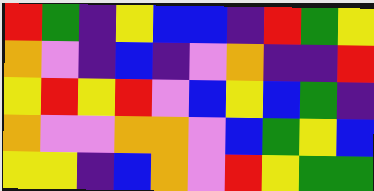[["red", "green", "indigo", "yellow", "blue", "blue", "indigo", "red", "green", "yellow"], ["orange", "violet", "indigo", "blue", "indigo", "violet", "orange", "indigo", "indigo", "red"], ["yellow", "red", "yellow", "red", "violet", "blue", "yellow", "blue", "green", "indigo"], ["orange", "violet", "violet", "orange", "orange", "violet", "blue", "green", "yellow", "blue"], ["yellow", "yellow", "indigo", "blue", "orange", "violet", "red", "yellow", "green", "green"]]